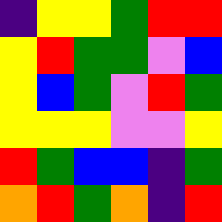[["indigo", "yellow", "yellow", "green", "red", "red"], ["yellow", "red", "green", "green", "violet", "blue"], ["yellow", "blue", "green", "violet", "red", "green"], ["yellow", "yellow", "yellow", "violet", "violet", "yellow"], ["red", "green", "blue", "blue", "indigo", "green"], ["orange", "red", "green", "orange", "indigo", "red"]]